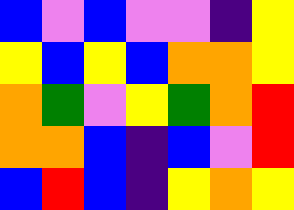[["blue", "violet", "blue", "violet", "violet", "indigo", "yellow"], ["yellow", "blue", "yellow", "blue", "orange", "orange", "yellow"], ["orange", "green", "violet", "yellow", "green", "orange", "red"], ["orange", "orange", "blue", "indigo", "blue", "violet", "red"], ["blue", "red", "blue", "indigo", "yellow", "orange", "yellow"]]